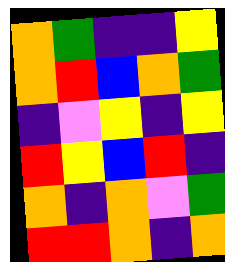[["orange", "green", "indigo", "indigo", "yellow"], ["orange", "red", "blue", "orange", "green"], ["indigo", "violet", "yellow", "indigo", "yellow"], ["red", "yellow", "blue", "red", "indigo"], ["orange", "indigo", "orange", "violet", "green"], ["red", "red", "orange", "indigo", "orange"]]